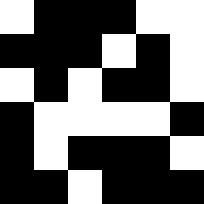[["white", "black", "black", "black", "white", "white"], ["black", "black", "black", "white", "black", "white"], ["white", "black", "white", "black", "black", "white"], ["black", "white", "white", "white", "white", "black"], ["black", "white", "black", "black", "black", "white"], ["black", "black", "white", "black", "black", "black"]]